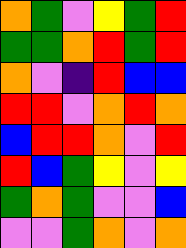[["orange", "green", "violet", "yellow", "green", "red"], ["green", "green", "orange", "red", "green", "red"], ["orange", "violet", "indigo", "red", "blue", "blue"], ["red", "red", "violet", "orange", "red", "orange"], ["blue", "red", "red", "orange", "violet", "red"], ["red", "blue", "green", "yellow", "violet", "yellow"], ["green", "orange", "green", "violet", "violet", "blue"], ["violet", "violet", "green", "orange", "violet", "orange"]]